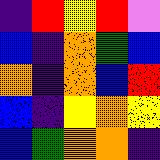[["indigo", "red", "yellow", "red", "violet"], ["blue", "indigo", "orange", "green", "blue"], ["orange", "indigo", "orange", "blue", "red"], ["blue", "indigo", "yellow", "orange", "yellow"], ["blue", "green", "orange", "orange", "indigo"]]